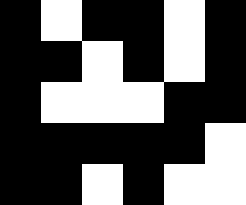[["black", "white", "black", "black", "white", "black"], ["black", "black", "white", "black", "white", "black"], ["black", "white", "white", "white", "black", "black"], ["black", "black", "black", "black", "black", "white"], ["black", "black", "white", "black", "white", "white"]]